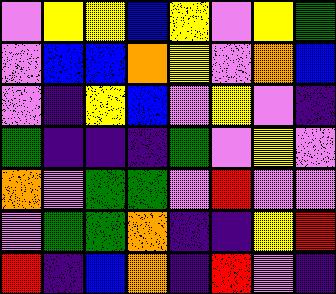[["violet", "yellow", "yellow", "blue", "yellow", "violet", "yellow", "green"], ["violet", "blue", "blue", "orange", "yellow", "violet", "orange", "blue"], ["violet", "indigo", "yellow", "blue", "violet", "yellow", "violet", "indigo"], ["green", "indigo", "indigo", "indigo", "green", "violet", "yellow", "violet"], ["orange", "violet", "green", "green", "violet", "red", "violet", "violet"], ["violet", "green", "green", "orange", "indigo", "indigo", "yellow", "red"], ["red", "indigo", "blue", "orange", "indigo", "red", "violet", "indigo"]]